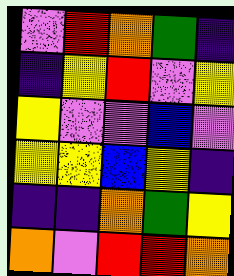[["violet", "red", "orange", "green", "indigo"], ["indigo", "yellow", "red", "violet", "yellow"], ["yellow", "violet", "violet", "blue", "violet"], ["yellow", "yellow", "blue", "yellow", "indigo"], ["indigo", "indigo", "orange", "green", "yellow"], ["orange", "violet", "red", "red", "orange"]]